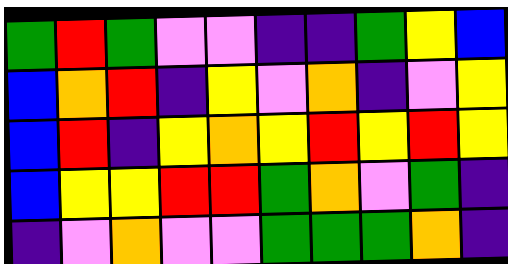[["green", "red", "green", "violet", "violet", "indigo", "indigo", "green", "yellow", "blue"], ["blue", "orange", "red", "indigo", "yellow", "violet", "orange", "indigo", "violet", "yellow"], ["blue", "red", "indigo", "yellow", "orange", "yellow", "red", "yellow", "red", "yellow"], ["blue", "yellow", "yellow", "red", "red", "green", "orange", "violet", "green", "indigo"], ["indigo", "violet", "orange", "violet", "violet", "green", "green", "green", "orange", "indigo"]]